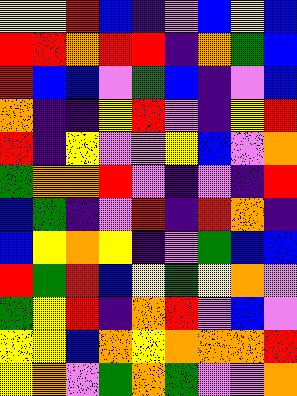[["yellow", "yellow", "red", "blue", "indigo", "violet", "blue", "yellow", "blue"], ["red", "red", "orange", "red", "red", "indigo", "orange", "green", "blue"], ["red", "blue", "blue", "violet", "green", "blue", "indigo", "violet", "blue"], ["orange", "indigo", "indigo", "yellow", "red", "violet", "indigo", "yellow", "red"], ["red", "indigo", "yellow", "violet", "violet", "yellow", "blue", "violet", "orange"], ["green", "orange", "orange", "red", "violet", "indigo", "violet", "indigo", "red"], ["blue", "green", "indigo", "violet", "red", "indigo", "red", "orange", "indigo"], ["blue", "yellow", "orange", "yellow", "indigo", "violet", "green", "blue", "blue"], ["red", "green", "red", "blue", "yellow", "green", "yellow", "orange", "violet"], ["green", "yellow", "red", "indigo", "orange", "red", "violet", "blue", "violet"], ["yellow", "yellow", "blue", "orange", "yellow", "orange", "orange", "orange", "red"], ["yellow", "orange", "violet", "green", "orange", "green", "violet", "violet", "orange"]]